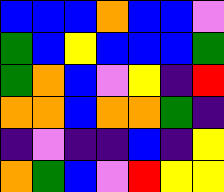[["blue", "blue", "blue", "orange", "blue", "blue", "violet"], ["green", "blue", "yellow", "blue", "blue", "blue", "green"], ["green", "orange", "blue", "violet", "yellow", "indigo", "red"], ["orange", "orange", "blue", "orange", "orange", "green", "indigo"], ["indigo", "violet", "indigo", "indigo", "blue", "indigo", "yellow"], ["orange", "green", "blue", "violet", "red", "yellow", "yellow"]]